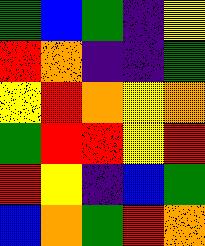[["green", "blue", "green", "indigo", "yellow"], ["red", "orange", "indigo", "indigo", "green"], ["yellow", "red", "orange", "yellow", "orange"], ["green", "red", "red", "yellow", "red"], ["red", "yellow", "indigo", "blue", "green"], ["blue", "orange", "green", "red", "orange"]]